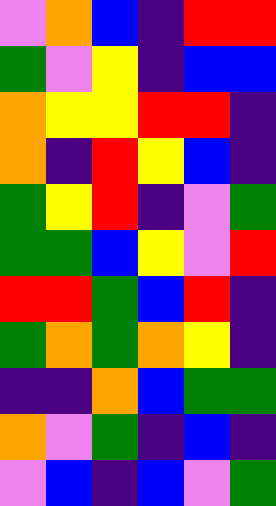[["violet", "orange", "blue", "indigo", "red", "red"], ["green", "violet", "yellow", "indigo", "blue", "blue"], ["orange", "yellow", "yellow", "red", "red", "indigo"], ["orange", "indigo", "red", "yellow", "blue", "indigo"], ["green", "yellow", "red", "indigo", "violet", "green"], ["green", "green", "blue", "yellow", "violet", "red"], ["red", "red", "green", "blue", "red", "indigo"], ["green", "orange", "green", "orange", "yellow", "indigo"], ["indigo", "indigo", "orange", "blue", "green", "green"], ["orange", "violet", "green", "indigo", "blue", "indigo"], ["violet", "blue", "indigo", "blue", "violet", "green"]]